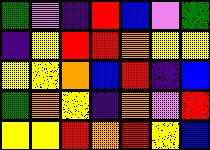[["green", "violet", "indigo", "red", "blue", "violet", "green"], ["indigo", "yellow", "red", "red", "orange", "yellow", "yellow"], ["yellow", "yellow", "orange", "blue", "red", "indigo", "blue"], ["green", "orange", "yellow", "indigo", "orange", "violet", "red"], ["yellow", "yellow", "red", "orange", "red", "yellow", "blue"]]